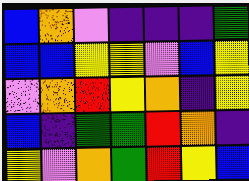[["blue", "orange", "violet", "indigo", "indigo", "indigo", "green"], ["blue", "blue", "yellow", "yellow", "violet", "blue", "yellow"], ["violet", "orange", "red", "yellow", "orange", "indigo", "yellow"], ["blue", "indigo", "green", "green", "red", "orange", "indigo"], ["yellow", "violet", "orange", "green", "red", "yellow", "blue"]]